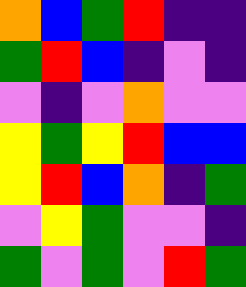[["orange", "blue", "green", "red", "indigo", "indigo"], ["green", "red", "blue", "indigo", "violet", "indigo"], ["violet", "indigo", "violet", "orange", "violet", "violet"], ["yellow", "green", "yellow", "red", "blue", "blue"], ["yellow", "red", "blue", "orange", "indigo", "green"], ["violet", "yellow", "green", "violet", "violet", "indigo"], ["green", "violet", "green", "violet", "red", "green"]]